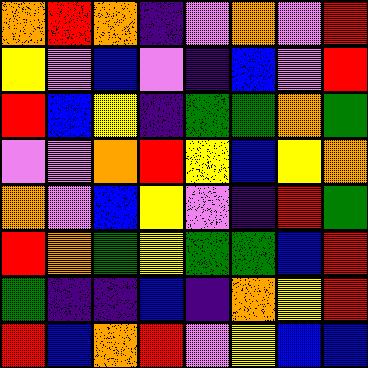[["orange", "red", "orange", "indigo", "violet", "orange", "violet", "red"], ["yellow", "violet", "blue", "violet", "indigo", "blue", "violet", "red"], ["red", "blue", "yellow", "indigo", "green", "green", "orange", "green"], ["violet", "violet", "orange", "red", "yellow", "blue", "yellow", "orange"], ["orange", "violet", "blue", "yellow", "violet", "indigo", "red", "green"], ["red", "orange", "green", "yellow", "green", "green", "blue", "red"], ["green", "indigo", "indigo", "blue", "indigo", "orange", "yellow", "red"], ["red", "blue", "orange", "red", "violet", "yellow", "blue", "blue"]]